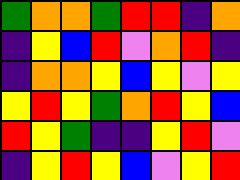[["green", "orange", "orange", "green", "red", "red", "indigo", "orange"], ["indigo", "yellow", "blue", "red", "violet", "orange", "red", "indigo"], ["indigo", "orange", "orange", "yellow", "blue", "yellow", "violet", "yellow"], ["yellow", "red", "yellow", "green", "orange", "red", "yellow", "blue"], ["red", "yellow", "green", "indigo", "indigo", "yellow", "red", "violet"], ["indigo", "yellow", "red", "yellow", "blue", "violet", "yellow", "red"]]